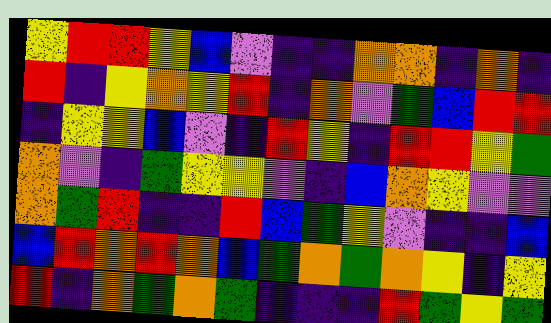[["yellow", "red", "red", "yellow", "blue", "violet", "indigo", "indigo", "orange", "orange", "indigo", "orange", "indigo"], ["red", "indigo", "yellow", "orange", "yellow", "red", "indigo", "orange", "violet", "green", "blue", "red", "red"], ["indigo", "yellow", "yellow", "blue", "violet", "indigo", "red", "yellow", "indigo", "red", "red", "yellow", "green"], ["orange", "violet", "indigo", "green", "yellow", "yellow", "violet", "indigo", "blue", "orange", "yellow", "violet", "violet"], ["orange", "green", "red", "indigo", "indigo", "red", "blue", "green", "yellow", "violet", "indigo", "indigo", "blue"], ["blue", "red", "orange", "red", "orange", "blue", "green", "orange", "green", "orange", "yellow", "indigo", "yellow"], ["red", "indigo", "orange", "green", "orange", "green", "indigo", "indigo", "indigo", "red", "green", "yellow", "green"]]